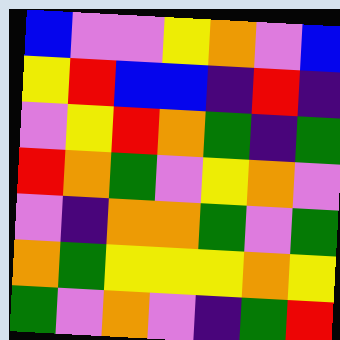[["blue", "violet", "violet", "yellow", "orange", "violet", "blue"], ["yellow", "red", "blue", "blue", "indigo", "red", "indigo"], ["violet", "yellow", "red", "orange", "green", "indigo", "green"], ["red", "orange", "green", "violet", "yellow", "orange", "violet"], ["violet", "indigo", "orange", "orange", "green", "violet", "green"], ["orange", "green", "yellow", "yellow", "yellow", "orange", "yellow"], ["green", "violet", "orange", "violet", "indigo", "green", "red"]]